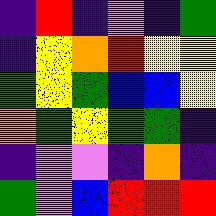[["indigo", "red", "indigo", "violet", "indigo", "green"], ["indigo", "yellow", "orange", "red", "yellow", "yellow"], ["green", "yellow", "green", "blue", "blue", "yellow"], ["orange", "green", "yellow", "green", "green", "indigo"], ["indigo", "violet", "violet", "indigo", "orange", "indigo"], ["green", "violet", "blue", "red", "red", "red"]]